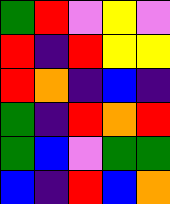[["green", "red", "violet", "yellow", "violet"], ["red", "indigo", "red", "yellow", "yellow"], ["red", "orange", "indigo", "blue", "indigo"], ["green", "indigo", "red", "orange", "red"], ["green", "blue", "violet", "green", "green"], ["blue", "indigo", "red", "blue", "orange"]]